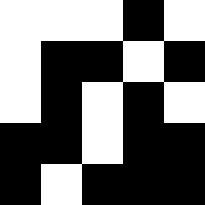[["white", "white", "white", "black", "white"], ["white", "black", "black", "white", "black"], ["white", "black", "white", "black", "white"], ["black", "black", "white", "black", "black"], ["black", "white", "black", "black", "black"]]